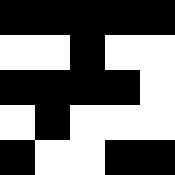[["black", "black", "black", "black", "black"], ["white", "white", "black", "white", "white"], ["black", "black", "black", "black", "white"], ["white", "black", "white", "white", "white"], ["black", "white", "white", "black", "black"]]